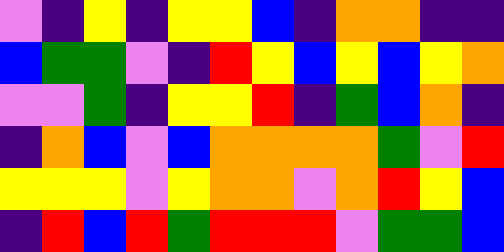[["violet", "indigo", "yellow", "indigo", "yellow", "yellow", "blue", "indigo", "orange", "orange", "indigo", "indigo"], ["blue", "green", "green", "violet", "indigo", "red", "yellow", "blue", "yellow", "blue", "yellow", "orange"], ["violet", "violet", "green", "indigo", "yellow", "yellow", "red", "indigo", "green", "blue", "orange", "indigo"], ["indigo", "orange", "blue", "violet", "blue", "orange", "orange", "orange", "orange", "green", "violet", "red"], ["yellow", "yellow", "yellow", "violet", "yellow", "orange", "orange", "violet", "orange", "red", "yellow", "blue"], ["indigo", "red", "blue", "red", "green", "red", "red", "red", "violet", "green", "green", "blue"]]